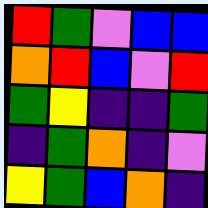[["red", "green", "violet", "blue", "blue"], ["orange", "red", "blue", "violet", "red"], ["green", "yellow", "indigo", "indigo", "green"], ["indigo", "green", "orange", "indigo", "violet"], ["yellow", "green", "blue", "orange", "indigo"]]